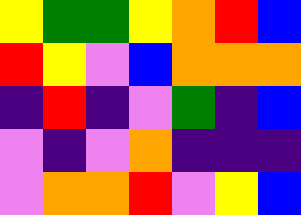[["yellow", "green", "green", "yellow", "orange", "red", "blue"], ["red", "yellow", "violet", "blue", "orange", "orange", "orange"], ["indigo", "red", "indigo", "violet", "green", "indigo", "blue"], ["violet", "indigo", "violet", "orange", "indigo", "indigo", "indigo"], ["violet", "orange", "orange", "red", "violet", "yellow", "blue"]]